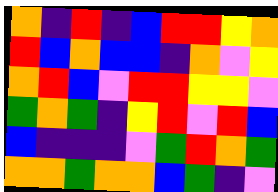[["orange", "indigo", "red", "indigo", "blue", "red", "red", "yellow", "orange"], ["red", "blue", "orange", "blue", "blue", "indigo", "orange", "violet", "yellow"], ["orange", "red", "blue", "violet", "red", "red", "yellow", "yellow", "violet"], ["green", "orange", "green", "indigo", "yellow", "red", "violet", "red", "blue"], ["blue", "indigo", "indigo", "indigo", "violet", "green", "red", "orange", "green"], ["orange", "orange", "green", "orange", "orange", "blue", "green", "indigo", "violet"]]